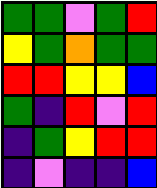[["green", "green", "violet", "green", "red"], ["yellow", "green", "orange", "green", "green"], ["red", "red", "yellow", "yellow", "blue"], ["green", "indigo", "red", "violet", "red"], ["indigo", "green", "yellow", "red", "red"], ["indigo", "violet", "indigo", "indigo", "blue"]]